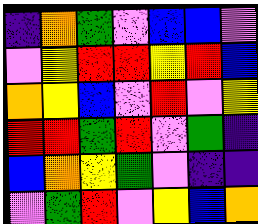[["indigo", "orange", "green", "violet", "blue", "blue", "violet"], ["violet", "yellow", "red", "red", "yellow", "red", "blue"], ["orange", "yellow", "blue", "violet", "red", "violet", "yellow"], ["red", "red", "green", "red", "violet", "green", "indigo"], ["blue", "orange", "yellow", "green", "violet", "indigo", "indigo"], ["violet", "green", "red", "violet", "yellow", "blue", "orange"]]